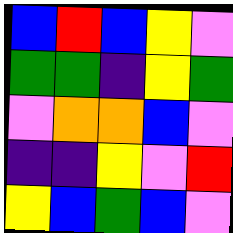[["blue", "red", "blue", "yellow", "violet"], ["green", "green", "indigo", "yellow", "green"], ["violet", "orange", "orange", "blue", "violet"], ["indigo", "indigo", "yellow", "violet", "red"], ["yellow", "blue", "green", "blue", "violet"]]